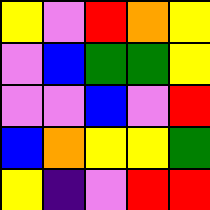[["yellow", "violet", "red", "orange", "yellow"], ["violet", "blue", "green", "green", "yellow"], ["violet", "violet", "blue", "violet", "red"], ["blue", "orange", "yellow", "yellow", "green"], ["yellow", "indigo", "violet", "red", "red"]]